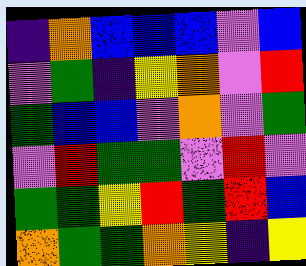[["indigo", "orange", "blue", "blue", "blue", "violet", "blue"], ["violet", "green", "indigo", "yellow", "orange", "violet", "red"], ["green", "blue", "blue", "violet", "orange", "violet", "green"], ["violet", "red", "green", "green", "violet", "red", "violet"], ["green", "green", "yellow", "red", "green", "red", "blue"], ["orange", "green", "green", "orange", "yellow", "indigo", "yellow"]]